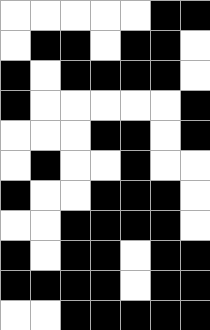[["white", "white", "white", "white", "white", "black", "black"], ["white", "black", "black", "white", "black", "black", "white"], ["black", "white", "black", "black", "black", "black", "white"], ["black", "white", "white", "white", "white", "white", "black"], ["white", "white", "white", "black", "black", "white", "black"], ["white", "black", "white", "white", "black", "white", "white"], ["black", "white", "white", "black", "black", "black", "white"], ["white", "white", "black", "black", "black", "black", "white"], ["black", "white", "black", "black", "white", "black", "black"], ["black", "black", "black", "black", "white", "black", "black"], ["white", "white", "black", "black", "black", "black", "black"]]